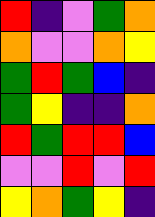[["red", "indigo", "violet", "green", "orange"], ["orange", "violet", "violet", "orange", "yellow"], ["green", "red", "green", "blue", "indigo"], ["green", "yellow", "indigo", "indigo", "orange"], ["red", "green", "red", "red", "blue"], ["violet", "violet", "red", "violet", "red"], ["yellow", "orange", "green", "yellow", "indigo"]]